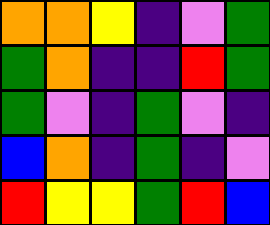[["orange", "orange", "yellow", "indigo", "violet", "green"], ["green", "orange", "indigo", "indigo", "red", "green"], ["green", "violet", "indigo", "green", "violet", "indigo"], ["blue", "orange", "indigo", "green", "indigo", "violet"], ["red", "yellow", "yellow", "green", "red", "blue"]]